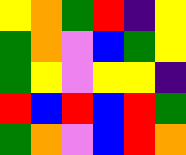[["yellow", "orange", "green", "red", "indigo", "yellow"], ["green", "orange", "violet", "blue", "green", "yellow"], ["green", "yellow", "violet", "yellow", "yellow", "indigo"], ["red", "blue", "red", "blue", "red", "green"], ["green", "orange", "violet", "blue", "red", "orange"]]